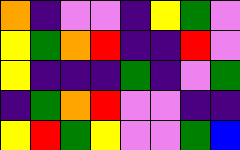[["orange", "indigo", "violet", "violet", "indigo", "yellow", "green", "violet"], ["yellow", "green", "orange", "red", "indigo", "indigo", "red", "violet"], ["yellow", "indigo", "indigo", "indigo", "green", "indigo", "violet", "green"], ["indigo", "green", "orange", "red", "violet", "violet", "indigo", "indigo"], ["yellow", "red", "green", "yellow", "violet", "violet", "green", "blue"]]